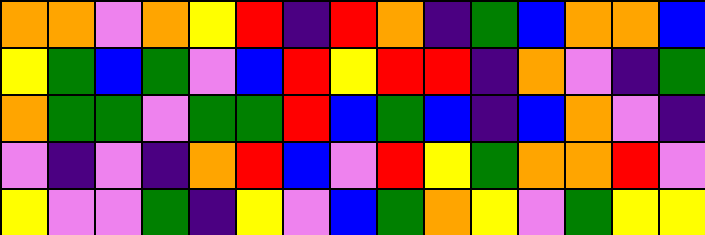[["orange", "orange", "violet", "orange", "yellow", "red", "indigo", "red", "orange", "indigo", "green", "blue", "orange", "orange", "blue"], ["yellow", "green", "blue", "green", "violet", "blue", "red", "yellow", "red", "red", "indigo", "orange", "violet", "indigo", "green"], ["orange", "green", "green", "violet", "green", "green", "red", "blue", "green", "blue", "indigo", "blue", "orange", "violet", "indigo"], ["violet", "indigo", "violet", "indigo", "orange", "red", "blue", "violet", "red", "yellow", "green", "orange", "orange", "red", "violet"], ["yellow", "violet", "violet", "green", "indigo", "yellow", "violet", "blue", "green", "orange", "yellow", "violet", "green", "yellow", "yellow"]]